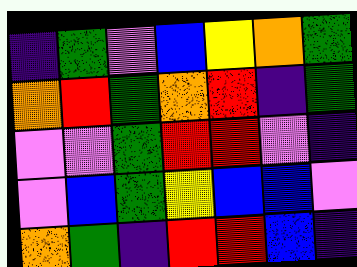[["indigo", "green", "violet", "blue", "yellow", "orange", "green"], ["orange", "red", "green", "orange", "red", "indigo", "green"], ["violet", "violet", "green", "red", "red", "violet", "indigo"], ["violet", "blue", "green", "yellow", "blue", "blue", "violet"], ["orange", "green", "indigo", "red", "red", "blue", "indigo"]]